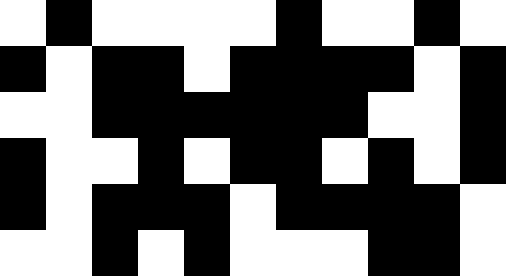[["white", "black", "white", "white", "white", "white", "black", "white", "white", "black", "white"], ["black", "white", "black", "black", "white", "black", "black", "black", "black", "white", "black"], ["white", "white", "black", "black", "black", "black", "black", "black", "white", "white", "black"], ["black", "white", "white", "black", "white", "black", "black", "white", "black", "white", "black"], ["black", "white", "black", "black", "black", "white", "black", "black", "black", "black", "white"], ["white", "white", "black", "white", "black", "white", "white", "white", "black", "black", "white"]]